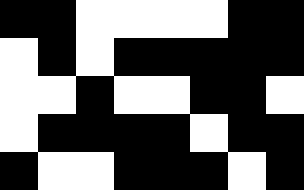[["black", "black", "white", "white", "white", "white", "black", "black"], ["white", "black", "white", "black", "black", "black", "black", "black"], ["white", "white", "black", "white", "white", "black", "black", "white"], ["white", "black", "black", "black", "black", "white", "black", "black"], ["black", "white", "white", "black", "black", "black", "white", "black"]]